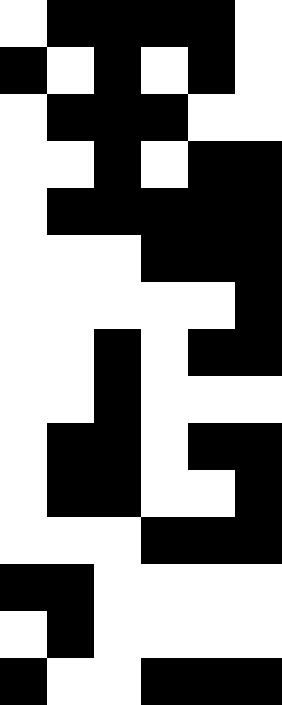[["white", "black", "black", "black", "black", "white"], ["black", "white", "black", "white", "black", "white"], ["white", "black", "black", "black", "white", "white"], ["white", "white", "black", "white", "black", "black"], ["white", "black", "black", "black", "black", "black"], ["white", "white", "white", "black", "black", "black"], ["white", "white", "white", "white", "white", "black"], ["white", "white", "black", "white", "black", "black"], ["white", "white", "black", "white", "white", "white"], ["white", "black", "black", "white", "black", "black"], ["white", "black", "black", "white", "white", "black"], ["white", "white", "white", "black", "black", "black"], ["black", "black", "white", "white", "white", "white"], ["white", "black", "white", "white", "white", "white"], ["black", "white", "white", "black", "black", "black"]]